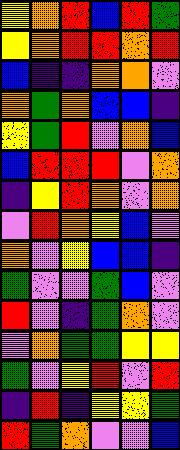[["yellow", "orange", "red", "blue", "red", "green"], ["yellow", "orange", "red", "red", "orange", "red"], ["blue", "indigo", "indigo", "orange", "orange", "violet"], ["orange", "green", "orange", "blue", "blue", "indigo"], ["yellow", "green", "red", "violet", "orange", "blue"], ["blue", "red", "red", "red", "violet", "orange"], ["indigo", "yellow", "red", "orange", "violet", "orange"], ["violet", "red", "orange", "yellow", "blue", "violet"], ["orange", "violet", "yellow", "blue", "blue", "indigo"], ["green", "violet", "violet", "green", "blue", "violet"], ["red", "violet", "indigo", "green", "orange", "violet"], ["violet", "orange", "green", "green", "yellow", "yellow"], ["green", "violet", "yellow", "red", "violet", "red"], ["indigo", "red", "indigo", "yellow", "yellow", "green"], ["red", "green", "orange", "violet", "violet", "blue"]]